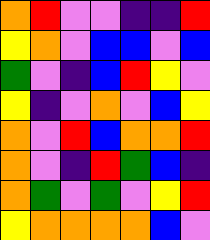[["orange", "red", "violet", "violet", "indigo", "indigo", "red"], ["yellow", "orange", "violet", "blue", "blue", "violet", "blue"], ["green", "violet", "indigo", "blue", "red", "yellow", "violet"], ["yellow", "indigo", "violet", "orange", "violet", "blue", "yellow"], ["orange", "violet", "red", "blue", "orange", "orange", "red"], ["orange", "violet", "indigo", "red", "green", "blue", "indigo"], ["orange", "green", "violet", "green", "violet", "yellow", "red"], ["yellow", "orange", "orange", "orange", "orange", "blue", "violet"]]